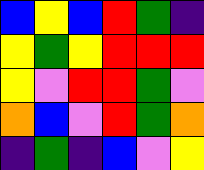[["blue", "yellow", "blue", "red", "green", "indigo"], ["yellow", "green", "yellow", "red", "red", "red"], ["yellow", "violet", "red", "red", "green", "violet"], ["orange", "blue", "violet", "red", "green", "orange"], ["indigo", "green", "indigo", "blue", "violet", "yellow"]]